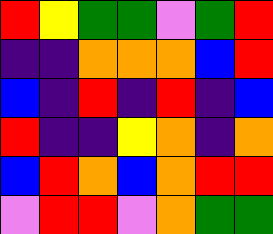[["red", "yellow", "green", "green", "violet", "green", "red"], ["indigo", "indigo", "orange", "orange", "orange", "blue", "red"], ["blue", "indigo", "red", "indigo", "red", "indigo", "blue"], ["red", "indigo", "indigo", "yellow", "orange", "indigo", "orange"], ["blue", "red", "orange", "blue", "orange", "red", "red"], ["violet", "red", "red", "violet", "orange", "green", "green"]]